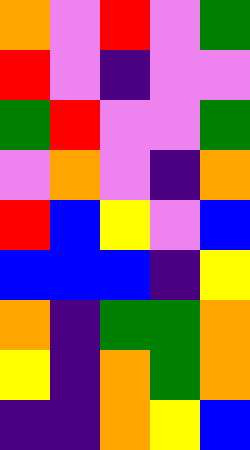[["orange", "violet", "red", "violet", "green"], ["red", "violet", "indigo", "violet", "violet"], ["green", "red", "violet", "violet", "green"], ["violet", "orange", "violet", "indigo", "orange"], ["red", "blue", "yellow", "violet", "blue"], ["blue", "blue", "blue", "indigo", "yellow"], ["orange", "indigo", "green", "green", "orange"], ["yellow", "indigo", "orange", "green", "orange"], ["indigo", "indigo", "orange", "yellow", "blue"]]